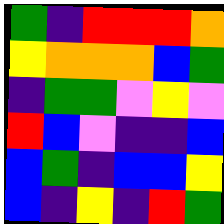[["green", "indigo", "red", "red", "red", "orange"], ["yellow", "orange", "orange", "orange", "blue", "green"], ["indigo", "green", "green", "violet", "yellow", "violet"], ["red", "blue", "violet", "indigo", "indigo", "blue"], ["blue", "green", "indigo", "blue", "blue", "yellow"], ["blue", "indigo", "yellow", "indigo", "red", "green"]]